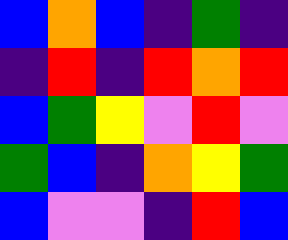[["blue", "orange", "blue", "indigo", "green", "indigo"], ["indigo", "red", "indigo", "red", "orange", "red"], ["blue", "green", "yellow", "violet", "red", "violet"], ["green", "blue", "indigo", "orange", "yellow", "green"], ["blue", "violet", "violet", "indigo", "red", "blue"]]